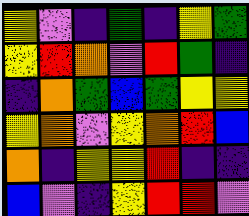[["yellow", "violet", "indigo", "green", "indigo", "yellow", "green"], ["yellow", "red", "orange", "violet", "red", "green", "indigo"], ["indigo", "orange", "green", "blue", "green", "yellow", "yellow"], ["yellow", "orange", "violet", "yellow", "orange", "red", "blue"], ["orange", "indigo", "yellow", "yellow", "red", "indigo", "indigo"], ["blue", "violet", "indigo", "yellow", "red", "red", "violet"]]